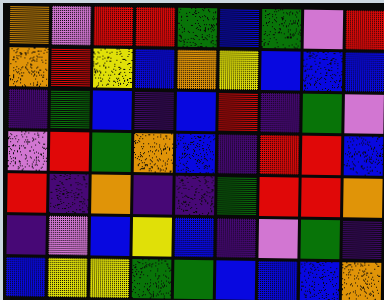[["orange", "violet", "red", "red", "green", "blue", "green", "violet", "red"], ["orange", "red", "yellow", "blue", "orange", "yellow", "blue", "blue", "blue"], ["indigo", "green", "blue", "indigo", "blue", "red", "indigo", "green", "violet"], ["violet", "red", "green", "orange", "blue", "indigo", "red", "red", "blue"], ["red", "indigo", "orange", "indigo", "indigo", "green", "red", "red", "orange"], ["indigo", "violet", "blue", "yellow", "blue", "indigo", "violet", "green", "indigo"], ["blue", "yellow", "yellow", "green", "green", "blue", "blue", "blue", "orange"]]